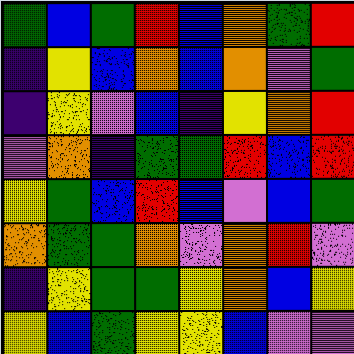[["green", "blue", "green", "red", "blue", "orange", "green", "red"], ["indigo", "yellow", "blue", "orange", "blue", "orange", "violet", "green"], ["indigo", "yellow", "violet", "blue", "indigo", "yellow", "orange", "red"], ["violet", "orange", "indigo", "green", "green", "red", "blue", "red"], ["yellow", "green", "blue", "red", "blue", "violet", "blue", "green"], ["orange", "green", "green", "orange", "violet", "orange", "red", "violet"], ["indigo", "yellow", "green", "green", "yellow", "orange", "blue", "yellow"], ["yellow", "blue", "green", "yellow", "yellow", "blue", "violet", "violet"]]